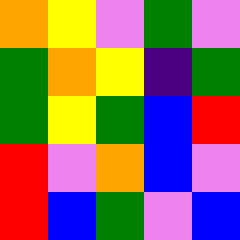[["orange", "yellow", "violet", "green", "violet"], ["green", "orange", "yellow", "indigo", "green"], ["green", "yellow", "green", "blue", "red"], ["red", "violet", "orange", "blue", "violet"], ["red", "blue", "green", "violet", "blue"]]